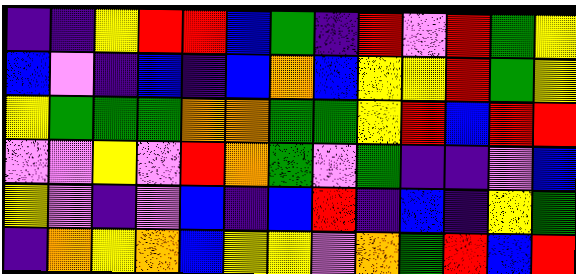[["indigo", "indigo", "yellow", "red", "red", "blue", "green", "indigo", "red", "violet", "red", "green", "yellow"], ["blue", "violet", "indigo", "blue", "indigo", "blue", "orange", "blue", "yellow", "yellow", "red", "green", "yellow"], ["yellow", "green", "green", "green", "orange", "orange", "green", "green", "yellow", "red", "blue", "red", "red"], ["violet", "violet", "yellow", "violet", "red", "orange", "green", "violet", "green", "indigo", "indigo", "violet", "blue"], ["yellow", "violet", "indigo", "violet", "blue", "indigo", "blue", "red", "indigo", "blue", "indigo", "yellow", "green"], ["indigo", "orange", "yellow", "orange", "blue", "yellow", "yellow", "violet", "orange", "green", "red", "blue", "red"]]